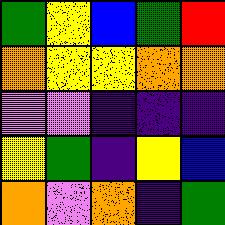[["green", "yellow", "blue", "green", "red"], ["orange", "yellow", "yellow", "orange", "orange"], ["violet", "violet", "indigo", "indigo", "indigo"], ["yellow", "green", "indigo", "yellow", "blue"], ["orange", "violet", "orange", "indigo", "green"]]